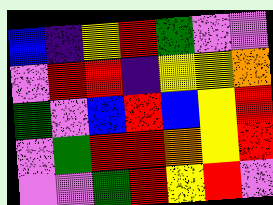[["blue", "indigo", "yellow", "red", "green", "violet", "violet"], ["violet", "red", "red", "indigo", "yellow", "yellow", "orange"], ["green", "violet", "blue", "red", "blue", "yellow", "red"], ["violet", "green", "red", "red", "orange", "yellow", "red"], ["violet", "violet", "green", "red", "yellow", "red", "violet"]]